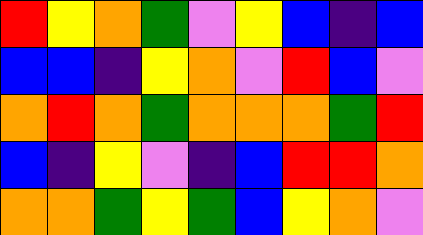[["red", "yellow", "orange", "green", "violet", "yellow", "blue", "indigo", "blue"], ["blue", "blue", "indigo", "yellow", "orange", "violet", "red", "blue", "violet"], ["orange", "red", "orange", "green", "orange", "orange", "orange", "green", "red"], ["blue", "indigo", "yellow", "violet", "indigo", "blue", "red", "red", "orange"], ["orange", "orange", "green", "yellow", "green", "blue", "yellow", "orange", "violet"]]